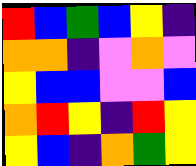[["red", "blue", "green", "blue", "yellow", "indigo"], ["orange", "orange", "indigo", "violet", "orange", "violet"], ["yellow", "blue", "blue", "violet", "violet", "blue"], ["orange", "red", "yellow", "indigo", "red", "yellow"], ["yellow", "blue", "indigo", "orange", "green", "yellow"]]